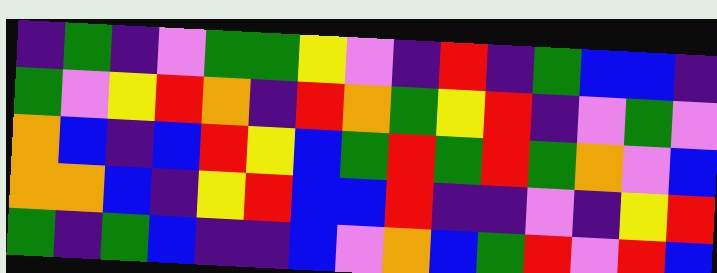[["indigo", "green", "indigo", "violet", "green", "green", "yellow", "violet", "indigo", "red", "indigo", "green", "blue", "blue", "indigo"], ["green", "violet", "yellow", "red", "orange", "indigo", "red", "orange", "green", "yellow", "red", "indigo", "violet", "green", "violet"], ["orange", "blue", "indigo", "blue", "red", "yellow", "blue", "green", "red", "green", "red", "green", "orange", "violet", "blue"], ["orange", "orange", "blue", "indigo", "yellow", "red", "blue", "blue", "red", "indigo", "indigo", "violet", "indigo", "yellow", "red"], ["green", "indigo", "green", "blue", "indigo", "indigo", "blue", "violet", "orange", "blue", "green", "red", "violet", "red", "blue"]]